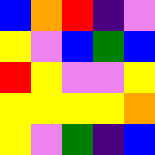[["blue", "orange", "red", "indigo", "violet"], ["yellow", "violet", "blue", "green", "blue"], ["red", "yellow", "violet", "violet", "yellow"], ["yellow", "yellow", "yellow", "yellow", "orange"], ["yellow", "violet", "green", "indigo", "blue"]]